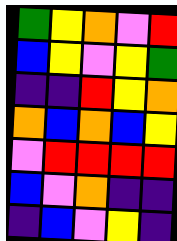[["green", "yellow", "orange", "violet", "red"], ["blue", "yellow", "violet", "yellow", "green"], ["indigo", "indigo", "red", "yellow", "orange"], ["orange", "blue", "orange", "blue", "yellow"], ["violet", "red", "red", "red", "red"], ["blue", "violet", "orange", "indigo", "indigo"], ["indigo", "blue", "violet", "yellow", "indigo"]]